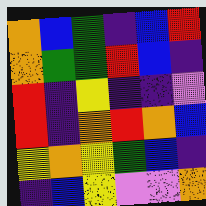[["orange", "blue", "green", "indigo", "blue", "red"], ["orange", "green", "green", "red", "blue", "indigo"], ["red", "indigo", "yellow", "indigo", "indigo", "violet"], ["red", "indigo", "orange", "red", "orange", "blue"], ["yellow", "orange", "yellow", "green", "blue", "indigo"], ["indigo", "blue", "yellow", "violet", "violet", "orange"]]